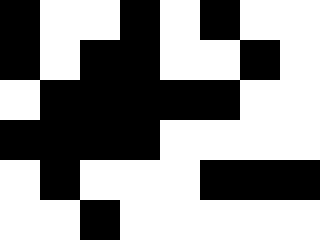[["black", "white", "white", "black", "white", "black", "white", "white"], ["black", "white", "black", "black", "white", "white", "black", "white"], ["white", "black", "black", "black", "black", "black", "white", "white"], ["black", "black", "black", "black", "white", "white", "white", "white"], ["white", "black", "white", "white", "white", "black", "black", "black"], ["white", "white", "black", "white", "white", "white", "white", "white"]]